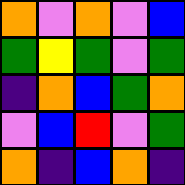[["orange", "violet", "orange", "violet", "blue"], ["green", "yellow", "green", "violet", "green"], ["indigo", "orange", "blue", "green", "orange"], ["violet", "blue", "red", "violet", "green"], ["orange", "indigo", "blue", "orange", "indigo"]]